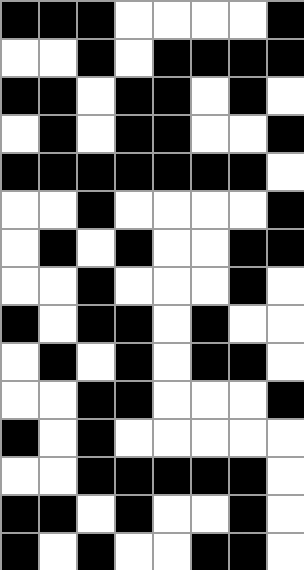[["black", "black", "black", "white", "white", "white", "white", "black"], ["white", "white", "black", "white", "black", "black", "black", "black"], ["black", "black", "white", "black", "black", "white", "black", "white"], ["white", "black", "white", "black", "black", "white", "white", "black"], ["black", "black", "black", "black", "black", "black", "black", "white"], ["white", "white", "black", "white", "white", "white", "white", "black"], ["white", "black", "white", "black", "white", "white", "black", "black"], ["white", "white", "black", "white", "white", "white", "black", "white"], ["black", "white", "black", "black", "white", "black", "white", "white"], ["white", "black", "white", "black", "white", "black", "black", "white"], ["white", "white", "black", "black", "white", "white", "white", "black"], ["black", "white", "black", "white", "white", "white", "white", "white"], ["white", "white", "black", "black", "black", "black", "black", "white"], ["black", "black", "white", "black", "white", "white", "black", "white"], ["black", "white", "black", "white", "white", "black", "black", "white"]]